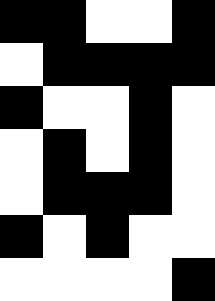[["black", "black", "white", "white", "black"], ["white", "black", "black", "black", "black"], ["black", "white", "white", "black", "white"], ["white", "black", "white", "black", "white"], ["white", "black", "black", "black", "white"], ["black", "white", "black", "white", "white"], ["white", "white", "white", "white", "black"]]